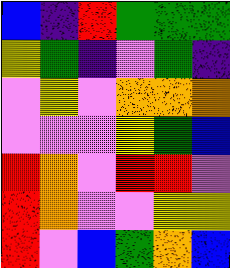[["blue", "indigo", "red", "green", "green", "green"], ["yellow", "green", "indigo", "violet", "green", "indigo"], ["violet", "yellow", "violet", "orange", "orange", "orange"], ["violet", "violet", "violet", "yellow", "green", "blue"], ["red", "orange", "violet", "red", "red", "violet"], ["red", "orange", "violet", "violet", "yellow", "yellow"], ["red", "violet", "blue", "green", "orange", "blue"]]